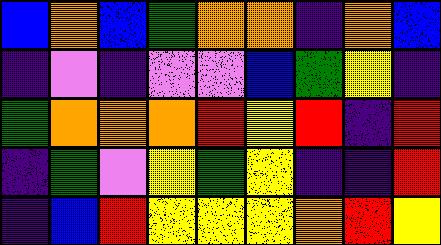[["blue", "orange", "blue", "green", "orange", "orange", "indigo", "orange", "blue"], ["indigo", "violet", "indigo", "violet", "violet", "blue", "green", "yellow", "indigo"], ["green", "orange", "orange", "orange", "red", "yellow", "red", "indigo", "red"], ["indigo", "green", "violet", "yellow", "green", "yellow", "indigo", "indigo", "red"], ["indigo", "blue", "red", "yellow", "yellow", "yellow", "orange", "red", "yellow"]]